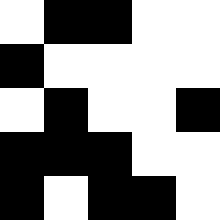[["white", "black", "black", "white", "white"], ["black", "white", "white", "white", "white"], ["white", "black", "white", "white", "black"], ["black", "black", "black", "white", "white"], ["black", "white", "black", "black", "white"]]